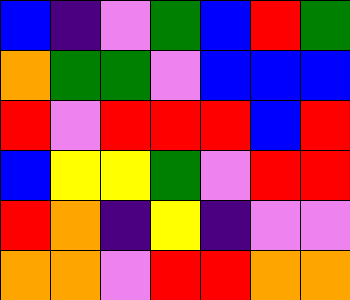[["blue", "indigo", "violet", "green", "blue", "red", "green"], ["orange", "green", "green", "violet", "blue", "blue", "blue"], ["red", "violet", "red", "red", "red", "blue", "red"], ["blue", "yellow", "yellow", "green", "violet", "red", "red"], ["red", "orange", "indigo", "yellow", "indigo", "violet", "violet"], ["orange", "orange", "violet", "red", "red", "orange", "orange"]]